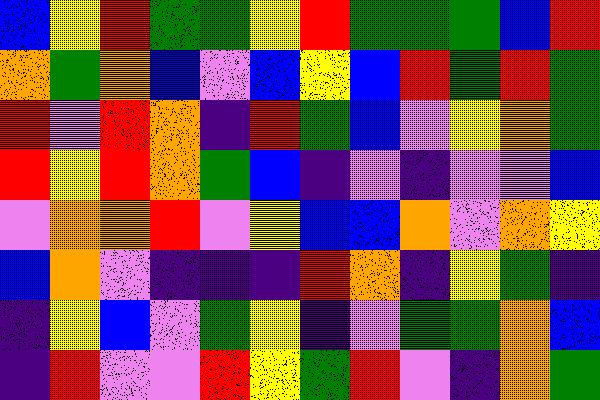[["blue", "yellow", "red", "green", "green", "yellow", "red", "green", "green", "green", "blue", "red"], ["orange", "green", "orange", "blue", "violet", "blue", "yellow", "blue", "red", "green", "red", "green"], ["red", "violet", "red", "orange", "indigo", "red", "green", "blue", "violet", "yellow", "orange", "green"], ["red", "yellow", "red", "orange", "green", "blue", "indigo", "violet", "indigo", "violet", "violet", "blue"], ["violet", "orange", "orange", "red", "violet", "yellow", "blue", "blue", "orange", "violet", "orange", "yellow"], ["blue", "orange", "violet", "indigo", "indigo", "indigo", "red", "orange", "indigo", "yellow", "green", "indigo"], ["indigo", "yellow", "blue", "violet", "green", "yellow", "indigo", "violet", "green", "green", "orange", "blue"], ["indigo", "red", "violet", "violet", "red", "yellow", "green", "red", "violet", "indigo", "orange", "green"]]